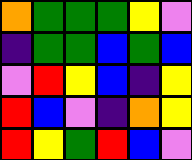[["orange", "green", "green", "green", "yellow", "violet"], ["indigo", "green", "green", "blue", "green", "blue"], ["violet", "red", "yellow", "blue", "indigo", "yellow"], ["red", "blue", "violet", "indigo", "orange", "yellow"], ["red", "yellow", "green", "red", "blue", "violet"]]